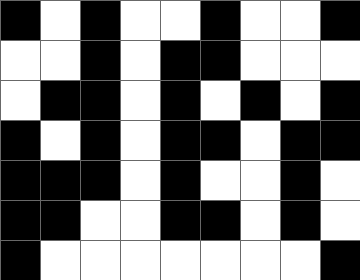[["black", "white", "black", "white", "white", "black", "white", "white", "black"], ["white", "white", "black", "white", "black", "black", "white", "white", "white"], ["white", "black", "black", "white", "black", "white", "black", "white", "black"], ["black", "white", "black", "white", "black", "black", "white", "black", "black"], ["black", "black", "black", "white", "black", "white", "white", "black", "white"], ["black", "black", "white", "white", "black", "black", "white", "black", "white"], ["black", "white", "white", "white", "white", "white", "white", "white", "black"]]